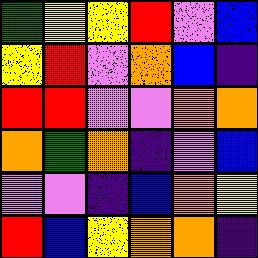[["green", "yellow", "yellow", "red", "violet", "blue"], ["yellow", "red", "violet", "orange", "blue", "indigo"], ["red", "red", "violet", "violet", "orange", "orange"], ["orange", "green", "orange", "indigo", "violet", "blue"], ["violet", "violet", "indigo", "blue", "orange", "yellow"], ["red", "blue", "yellow", "orange", "orange", "indigo"]]